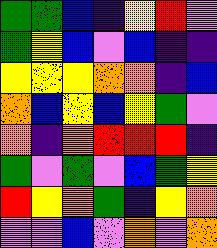[["green", "green", "blue", "indigo", "yellow", "red", "violet"], ["green", "yellow", "blue", "violet", "blue", "indigo", "indigo"], ["yellow", "yellow", "yellow", "orange", "orange", "indigo", "blue"], ["orange", "blue", "yellow", "blue", "yellow", "green", "violet"], ["orange", "indigo", "orange", "red", "red", "red", "indigo"], ["green", "violet", "green", "violet", "blue", "green", "yellow"], ["red", "yellow", "orange", "green", "indigo", "yellow", "orange"], ["violet", "violet", "blue", "violet", "orange", "violet", "orange"]]